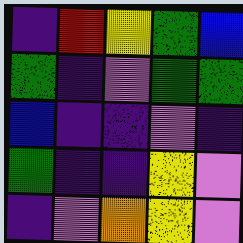[["indigo", "red", "yellow", "green", "blue"], ["green", "indigo", "violet", "green", "green"], ["blue", "indigo", "indigo", "violet", "indigo"], ["green", "indigo", "indigo", "yellow", "violet"], ["indigo", "violet", "orange", "yellow", "violet"]]